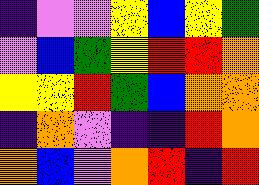[["indigo", "violet", "violet", "yellow", "blue", "yellow", "green"], ["violet", "blue", "green", "yellow", "red", "red", "orange"], ["yellow", "yellow", "red", "green", "blue", "orange", "orange"], ["indigo", "orange", "violet", "indigo", "indigo", "red", "orange"], ["orange", "blue", "violet", "orange", "red", "indigo", "red"]]